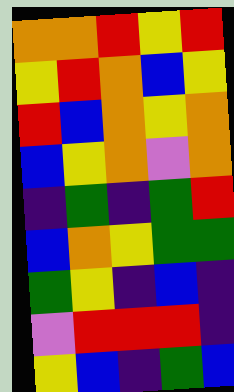[["orange", "orange", "red", "yellow", "red"], ["yellow", "red", "orange", "blue", "yellow"], ["red", "blue", "orange", "yellow", "orange"], ["blue", "yellow", "orange", "violet", "orange"], ["indigo", "green", "indigo", "green", "red"], ["blue", "orange", "yellow", "green", "green"], ["green", "yellow", "indigo", "blue", "indigo"], ["violet", "red", "red", "red", "indigo"], ["yellow", "blue", "indigo", "green", "blue"]]